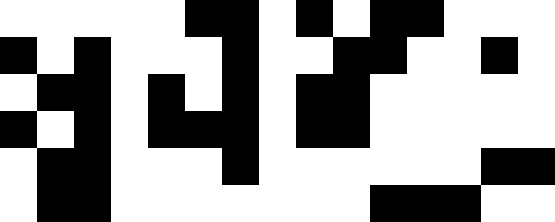[["white", "white", "white", "white", "white", "black", "black", "white", "black", "white", "black", "black", "white", "white", "white"], ["black", "white", "black", "white", "white", "white", "black", "white", "white", "black", "black", "white", "white", "black", "white"], ["white", "black", "black", "white", "black", "white", "black", "white", "black", "black", "white", "white", "white", "white", "white"], ["black", "white", "black", "white", "black", "black", "black", "white", "black", "black", "white", "white", "white", "white", "white"], ["white", "black", "black", "white", "white", "white", "black", "white", "white", "white", "white", "white", "white", "black", "black"], ["white", "black", "black", "white", "white", "white", "white", "white", "white", "white", "black", "black", "black", "white", "white"]]